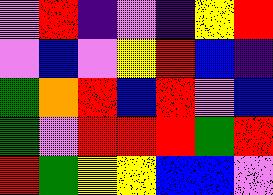[["violet", "red", "indigo", "violet", "indigo", "yellow", "red"], ["violet", "blue", "violet", "yellow", "red", "blue", "indigo"], ["green", "orange", "red", "blue", "red", "violet", "blue"], ["green", "violet", "red", "red", "red", "green", "red"], ["red", "green", "yellow", "yellow", "blue", "blue", "violet"]]